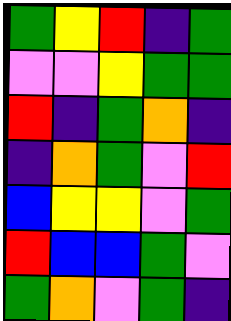[["green", "yellow", "red", "indigo", "green"], ["violet", "violet", "yellow", "green", "green"], ["red", "indigo", "green", "orange", "indigo"], ["indigo", "orange", "green", "violet", "red"], ["blue", "yellow", "yellow", "violet", "green"], ["red", "blue", "blue", "green", "violet"], ["green", "orange", "violet", "green", "indigo"]]